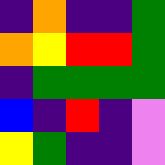[["indigo", "orange", "indigo", "indigo", "green"], ["orange", "yellow", "red", "red", "green"], ["indigo", "green", "green", "green", "green"], ["blue", "indigo", "red", "indigo", "violet"], ["yellow", "green", "indigo", "indigo", "violet"]]